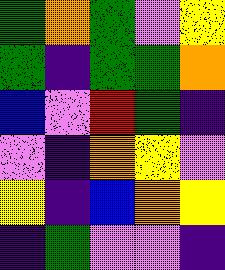[["green", "orange", "green", "violet", "yellow"], ["green", "indigo", "green", "green", "orange"], ["blue", "violet", "red", "green", "indigo"], ["violet", "indigo", "orange", "yellow", "violet"], ["yellow", "indigo", "blue", "orange", "yellow"], ["indigo", "green", "violet", "violet", "indigo"]]